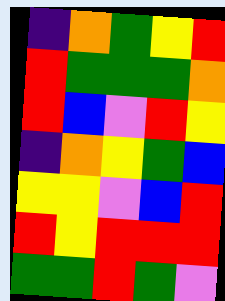[["indigo", "orange", "green", "yellow", "red"], ["red", "green", "green", "green", "orange"], ["red", "blue", "violet", "red", "yellow"], ["indigo", "orange", "yellow", "green", "blue"], ["yellow", "yellow", "violet", "blue", "red"], ["red", "yellow", "red", "red", "red"], ["green", "green", "red", "green", "violet"]]